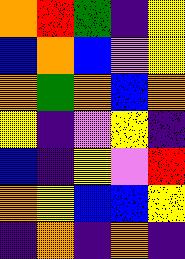[["orange", "red", "green", "indigo", "yellow"], ["blue", "orange", "blue", "violet", "yellow"], ["orange", "green", "orange", "blue", "orange"], ["yellow", "indigo", "violet", "yellow", "indigo"], ["blue", "indigo", "yellow", "violet", "red"], ["orange", "yellow", "blue", "blue", "yellow"], ["indigo", "orange", "indigo", "orange", "indigo"]]